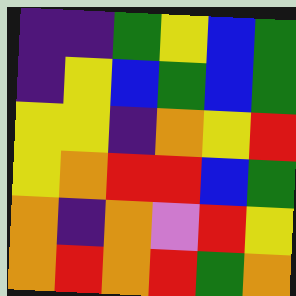[["indigo", "indigo", "green", "yellow", "blue", "green"], ["indigo", "yellow", "blue", "green", "blue", "green"], ["yellow", "yellow", "indigo", "orange", "yellow", "red"], ["yellow", "orange", "red", "red", "blue", "green"], ["orange", "indigo", "orange", "violet", "red", "yellow"], ["orange", "red", "orange", "red", "green", "orange"]]